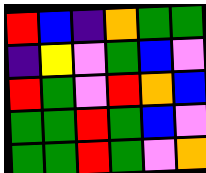[["red", "blue", "indigo", "orange", "green", "green"], ["indigo", "yellow", "violet", "green", "blue", "violet"], ["red", "green", "violet", "red", "orange", "blue"], ["green", "green", "red", "green", "blue", "violet"], ["green", "green", "red", "green", "violet", "orange"]]